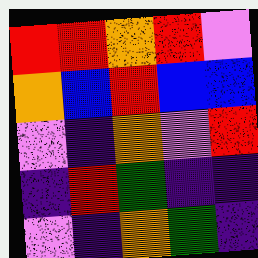[["red", "red", "orange", "red", "violet"], ["orange", "blue", "red", "blue", "blue"], ["violet", "indigo", "orange", "violet", "red"], ["indigo", "red", "green", "indigo", "indigo"], ["violet", "indigo", "orange", "green", "indigo"]]